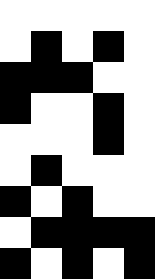[["white", "white", "white", "white", "white"], ["white", "black", "white", "black", "white"], ["black", "black", "black", "white", "white"], ["black", "white", "white", "black", "white"], ["white", "white", "white", "black", "white"], ["white", "black", "white", "white", "white"], ["black", "white", "black", "white", "white"], ["white", "black", "black", "black", "black"], ["black", "white", "black", "white", "black"]]